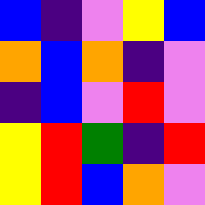[["blue", "indigo", "violet", "yellow", "blue"], ["orange", "blue", "orange", "indigo", "violet"], ["indigo", "blue", "violet", "red", "violet"], ["yellow", "red", "green", "indigo", "red"], ["yellow", "red", "blue", "orange", "violet"]]